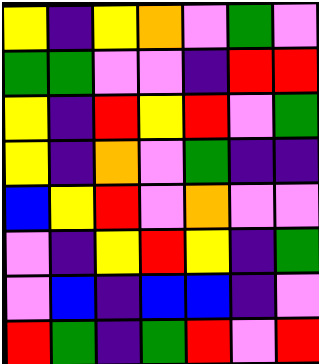[["yellow", "indigo", "yellow", "orange", "violet", "green", "violet"], ["green", "green", "violet", "violet", "indigo", "red", "red"], ["yellow", "indigo", "red", "yellow", "red", "violet", "green"], ["yellow", "indigo", "orange", "violet", "green", "indigo", "indigo"], ["blue", "yellow", "red", "violet", "orange", "violet", "violet"], ["violet", "indigo", "yellow", "red", "yellow", "indigo", "green"], ["violet", "blue", "indigo", "blue", "blue", "indigo", "violet"], ["red", "green", "indigo", "green", "red", "violet", "red"]]